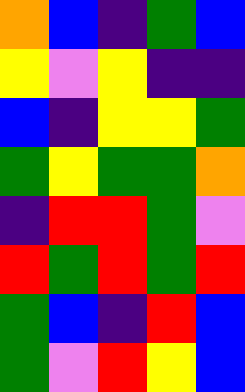[["orange", "blue", "indigo", "green", "blue"], ["yellow", "violet", "yellow", "indigo", "indigo"], ["blue", "indigo", "yellow", "yellow", "green"], ["green", "yellow", "green", "green", "orange"], ["indigo", "red", "red", "green", "violet"], ["red", "green", "red", "green", "red"], ["green", "blue", "indigo", "red", "blue"], ["green", "violet", "red", "yellow", "blue"]]